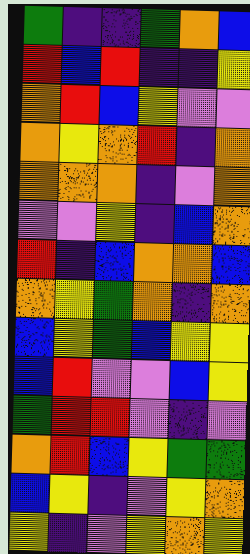[["green", "indigo", "indigo", "green", "orange", "blue"], ["red", "blue", "red", "indigo", "indigo", "yellow"], ["orange", "red", "blue", "yellow", "violet", "violet"], ["orange", "yellow", "orange", "red", "indigo", "orange"], ["orange", "orange", "orange", "indigo", "violet", "orange"], ["violet", "violet", "yellow", "indigo", "blue", "orange"], ["red", "indigo", "blue", "orange", "orange", "blue"], ["orange", "yellow", "green", "orange", "indigo", "orange"], ["blue", "yellow", "green", "blue", "yellow", "yellow"], ["blue", "red", "violet", "violet", "blue", "yellow"], ["green", "red", "red", "violet", "indigo", "violet"], ["orange", "red", "blue", "yellow", "green", "green"], ["blue", "yellow", "indigo", "violet", "yellow", "orange"], ["yellow", "indigo", "violet", "yellow", "orange", "yellow"]]